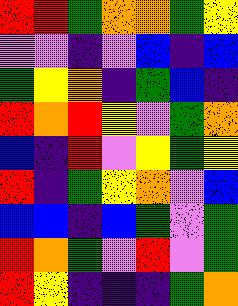[["red", "red", "green", "orange", "orange", "green", "yellow"], ["violet", "violet", "indigo", "violet", "blue", "indigo", "blue"], ["green", "yellow", "orange", "indigo", "green", "blue", "indigo"], ["red", "orange", "red", "yellow", "violet", "green", "orange"], ["blue", "indigo", "red", "violet", "yellow", "green", "yellow"], ["red", "indigo", "green", "yellow", "orange", "violet", "blue"], ["blue", "blue", "indigo", "blue", "green", "violet", "green"], ["red", "orange", "green", "violet", "red", "violet", "green"], ["red", "yellow", "indigo", "indigo", "indigo", "green", "orange"]]